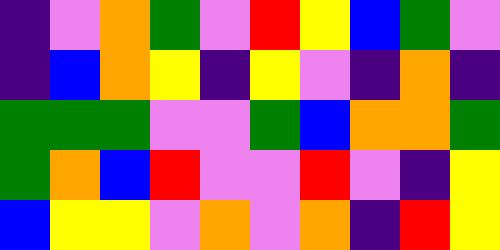[["indigo", "violet", "orange", "green", "violet", "red", "yellow", "blue", "green", "violet"], ["indigo", "blue", "orange", "yellow", "indigo", "yellow", "violet", "indigo", "orange", "indigo"], ["green", "green", "green", "violet", "violet", "green", "blue", "orange", "orange", "green"], ["green", "orange", "blue", "red", "violet", "violet", "red", "violet", "indigo", "yellow"], ["blue", "yellow", "yellow", "violet", "orange", "violet", "orange", "indigo", "red", "yellow"]]